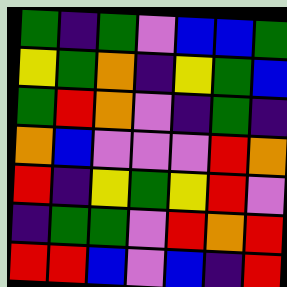[["green", "indigo", "green", "violet", "blue", "blue", "green"], ["yellow", "green", "orange", "indigo", "yellow", "green", "blue"], ["green", "red", "orange", "violet", "indigo", "green", "indigo"], ["orange", "blue", "violet", "violet", "violet", "red", "orange"], ["red", "indigo", "yellow", "green", "yellow", "red", "violet"], ["indigo", "green", "green", "violet", "red", "orange", "red"], ["red", "red", "blue", "violet", "blue", "indigo", "red"]]